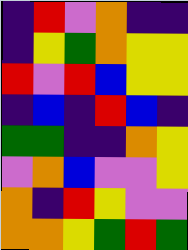[["indigo", "red", "violet", "orange", "indigo", "indigo"], ["indigo", "yellow", "green", "orange", "yellow", "yellow"], ["red", "violet", "red", "blue", "yellow", "yellow"], ["indigo", "blue", "indigo", "red", "blue", "indigo"], ["green", "green", "indigo", "indigo", "orange", "yellow"], ["violet", "orange", "blue", "violet", "violet", "yellow"], ["orange", "indigo", "red", "yellow", "violet", "violet"], ["orange", "orange", "yellow", "green", "red", "green"]]